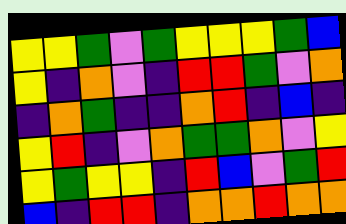[["yellow", "yellow", "green", "violet", "green", "yellow", "yellow", "yellow", "green", "blue"], ["yellow", "indigo", "orange", "violet", "indigo", "red", "red", "green", "violet", "orange"], ["indigo", "orange", "green", "indigo", "indigo", "orange", "red", "indigo", "blue", "indigo"], ["yellow", "red", "indigo", "violet", "orange", "green", "green", "orange", "violet", "yellow"], ["yellow", "green", "yellow", "yellow", "indigo", "red", "blue", "violet", "green", "red"], ["blue", "indigo", "red", "red", "indigo", "orange", "orange", "red", "orange", "orange"]]